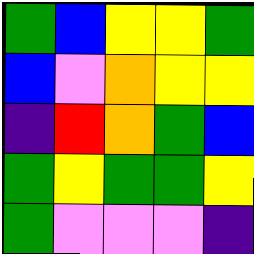[["green", "blue", "yellow", "yellow", "green"], ["blue", "violet", "orange", "yellow", "yellow"], ["indigo", "red", "orange", "green", "blue"], ["green", "yellow", "green", "green", "yellow"], ["green", "violet", "violet", "violet", "indigo"]]